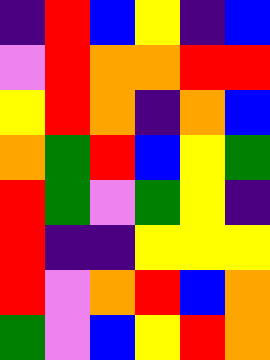[["indigo", "red", "blue", "yellow", "indigo", "blue"], ["violet", "red", "orange", "orange", "red", "red"], ["yellow", "red", "orange", "indigo", "orange", "blue"], ["orange", "green", "red", "blue", "yellow", "green"], ["red", "green", "violet", "green", "yellow", "indigo"], ["red", "indigo", "indigo", "yellow", "yellow", "yellow"], ["red", "violet", "orange", "red", "blue", "orange"], ["green", "violet", "blue", "yellow", "red", "orange"]]